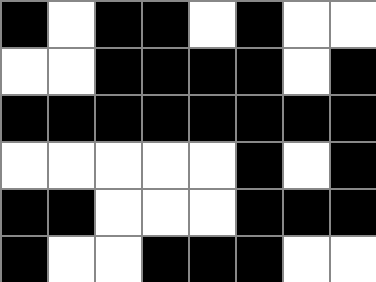[["black", "white", "black", "black", "white", "black", "white", "white"], ["white", "white", "black", "black", "black", "black", "white", "black"], ["black", "black", "black", "black", "black", "black", "black", "black"], ["white", "white", "white", "white", "white", "black", "white", "black"], ["black", "black", "white", "white", "white", "black", "black", "black"], ["black", "white", "white", "black", "black", "black", "white", "white"]]